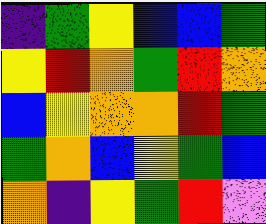[["indigo", "green", "yellow", "blue", "blue", "green"], ["yellow", "red", "orange", "green", "red", "orange"], ["blue", "yellow", "orange", "orange", "red", "green"], ["green", "orange", "blue", "yellow", "green", "blue"], ["orange", "indigo", "yellow", "green", "red", "violet"]]